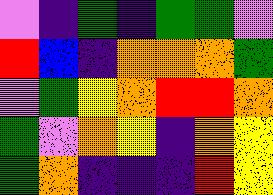[["violet", "indigo", "green", "indigo", "green", "green", "violet"], ["red", "blue", "indigo", "orange", "orange", "orange", "green"], ["violet", "green", "yellow", "orange", "red", "red", "orange"], ["green", "violet", "orange", "yellow", "indigo", "orange", "yellow"], ["green", "orange", "indigo", "indigo", "indigo", "red", "yellow"]]